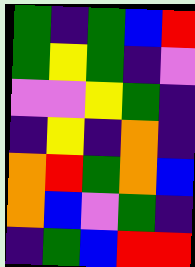[["green", "indigo", "green", "blue", "red"], ["green", "yellow", "green", "indigo", "violet"], ["violet", "violet", "yellow", "green", "indigo"], ["indigo", "yellow", "indigo", "orange", "indigo"], ["orange", "red", "green", "orange", "blue"], ["orange", "blue", "violet", "green", "indigo"], ["indigo", "green", "blue", "red", "red"]]